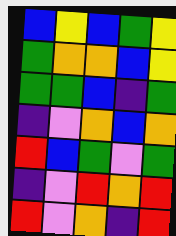[["blue", "yellow", "blue", "green", "yellow"], ["green", "orange", "orange", "blue", "yellow"], ["green", "green", "blue", "indigo", "green"], ["indigo", "violet", "orange", "blue", "orange"], ["red", "blue", "green", "violet", "green"], ["indigo", "violet", "red", "orange", "red"], ["red", "violet", "orange", "indigo", "red"]]